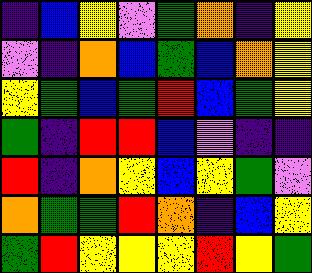[["indigo", "blue", "yellow", "violet", "green", "orange", "indigo", "yellow"], ["violet", "indigo", "orange", "blue", "green", "blue", "orange", "yellow"], ["yellow", "green", "blue", "green", "red", "blue", "green", "yellow"], ["green", "indigo", "red", "red", "blue", "violet", "indigo", "indigo"], ["red", "indigo", "orange", "yellow", "blue", "yellow", "green", "violet"], ["orange", "green", "green", "red", "orange", "indigo", "blue", "yellow"], ["green", "red", "yellow", "yellow", "yellow", "red", "yellow", "green"]]